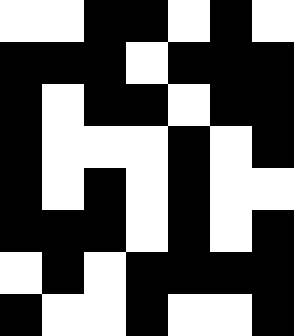[["white", "white", "black", "black", "white", "black", "white"], ["black", "black", "black", "white", "black", "black", "black"], ["black", "white", "black", "black", "white", "black", "black"], ["black", "white", "white", "white", "black", "white", "black"], ["black", "white", "black", "white", "black", "white", "white"], ["black", "black", "black", "white", "black", "white", "black"], ["white", "black", "white", "black", "black", "black", "black"], ["black", "white", "white", "black", "white", "white", "black"]]